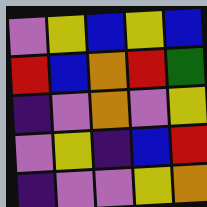[["violet", "yellow", "blue", "yellow", "blue"], ["red", "blue", "orange", "red", "green"], ["indigo", "violet", "orange", "violet", "yellow"], ["violet", "yellow", "indigo", "blue", "red"], ["indigo", "violet", "violet", "yellow", "orange"]]